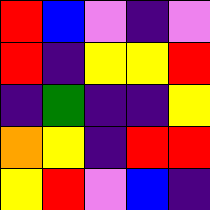[["red", "blue", "violet", "indigo", "violet"], ["red", "indigo", "yellow", "yellow", "red"], ["indigo", "green", "indigo", "indigo", "yellow"], ["orange", "yellow", "indigo", "red", "red"], ["yellow", "red", "violet", "blue", "indigo"]]